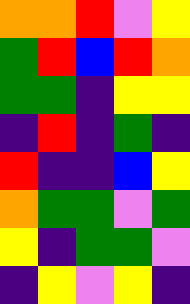[["orange", "orange", "red", "violet", "yellow"], ["green", "red", "blue", "red", "orange"], ["green", "green", "indigo", "yellow", "yellow"], ["indigo", "red", "indigo", "green", "indigo"], ["red", "indigo", "indigo", "blue", "yellow"], ["orange", "green", "green", "violet", "green"], ["yellow", "indigo", "green", "green", "violet"], ["indigo", "yellow", "violet", "yellow", "indigo"]]